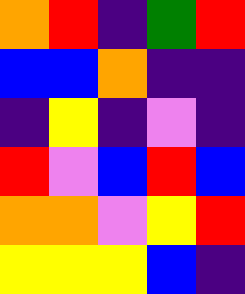[["orange", "red", "indigo", "green", "red"], ["blue", "blue", "orange", "indigo", "indigo"], ["indigo", "yellow", "indigo", "violet", "indigo"], ["red", "violet", "blue", "red", "blue"], ["orange", "orange", "violet", "yellow", "red"], ["yellow", "yellow", "yellow", "blue", "indigo"]]